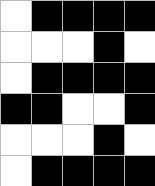[["white", "black", "black", "black", "black"], ["white", "white", "white", "black", "white"], ["white", "black", "black", "black", "black"], ["black", "black", "white", "white", "black"], ["white", "white", "white", "black", "white"], ["white", "black", "black", "black", "black"]]